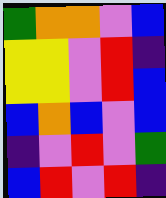[["green", "orange", "orange", "violet", "blue"], ["yellow", "yellow", "violet", "red", "indigo"], ["yellow", "yellow", "violet", "red", "blue"], ["blue", "orange", "blue", "violet", "blue"], ["indigo", "violet", "red", "violet", "green"], ["blue", "red", "violet", "red", "indigo"]]